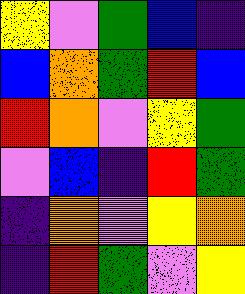[["yellow", "violet", "green", "blue", "indigo"], ["blue", "orange", "green", "red", "blue"], ["red", "orange", "violet", "yellow", "green"], ["violet", "blue", "indigo", "red", "green"], ["indigo", "orange", "violet", "yellow", "orange"], ["indigo", "red", "green", "violet", "yellow"]]